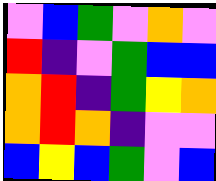[["violet", "blue", "green", "violet", "orange", "violet"], ["red", "indigo", "violet", "green", "blue", "blue"], ["orange", "red", "indigo", "green", "yellow", "orange"], ["orange", "red", "orange", "indigo", "violet", "violet"], ["blue", "yellow", "blue", "green", "violet", "blue"]]